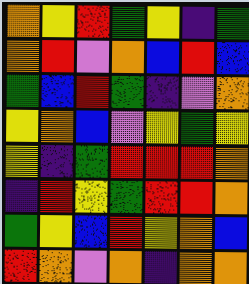[["orange", "yellow", "red", "green", "yellow", "indigo", "green"], ["orange", "red", "violet", "orange", "blue", "red", "blue"], ["green", "blue", "red", "green", "indigo", "violet", "orange"], ["yellow", "orange", "blue", "violet", "yellow", "green", "yellow"], ["yellow", "indigo", "green", "red", "red", "red", "orange"], ["indigo", "red", "yellow", "green", "red", "red", "orange"], ["green", "yellow", "blue", "red", "yellow", "orange", "blue"], ["red", "orange", "violet", "orange", "indigo", "orange", "orange"]]